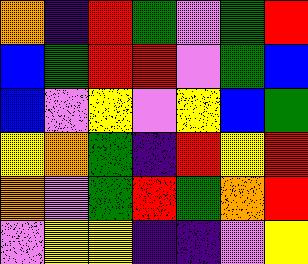[["orange", "indigo", "red", "green", "violet", "green", "red"], ["blue", "green", "red", "red", "violet", "green", "blue"], ["blue", "violet", "yellow", "violet", "yellow", "blue", "green"], ["yellow", "orange", "green", "indigo", "red", "yellow", "red"], ["orange", "violet", "green", "red", "green", "orange", "red"], ["violet", "yellow", "yellow", "indigo", "indigo", "violet", "yellow"]]